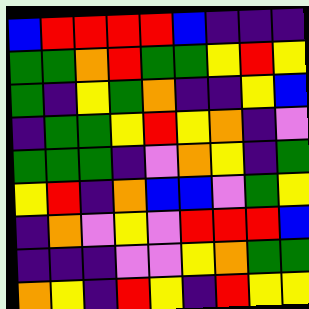[["blue", "red", "red", "red", "red", "blue", "indigo", "indigo", "indigo"], ["green", "green", "orange", "red", "green", "green", "yellow", "red", "yellow"], ["green", "indigo", "yellow", "green", "orange", "indigo", "indigo", "yellow", "blue"], ["indigo", "green", "green", "yellow", "red", "yellow", "orange", "indigo", "violet"], ["green", "green", "green", "indigo", "violet", "orange", "yellow", "indigo", "green"], ["yellow", "red", "indigo", "orange", "blue", "blue", "violet", "green", "yellow"], ["indigo", "orange", "violet", "yellow", "violet", "red", "red", "red", "blue"], ["indigo", "indigo", "indigo", "violet", "violet", "yellow", "orange", "green", "green"], ["orange", "yellow", "indigo", "red", "yellow", "indigo", "red", "yellow", "yellow"]]